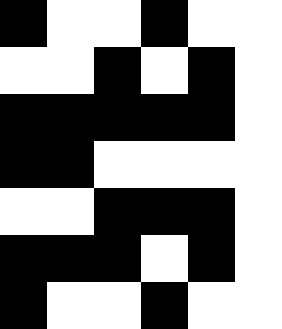[["black", "white", "white", "black", "white", "white"], ["white", "white", "black", "white", "black", "white"], ["black", "black", "black", "black", "black", "white"], ["black", "black", "white", "white", "white", "white"], ["white", "white", "black", "black", "black", "white"], ["black", "black", "black", "white", "black", "white"], ["black", "white", "white", "black", "white", "white"]]